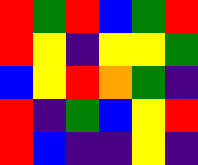[["red", "green", "red", "blue", "green", "red"], ["red", "yellow", "indigo", "yellow", "yellow", "green"], ["blue", "yellow", "red", "orange", "green", "indigo"], ["red", "indigo", "green", "blue", "yellow", "red"], ["red", "blue", "indigo", "indigo", "yellow", "indigo"]]